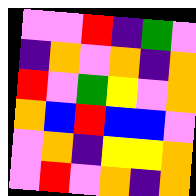[["violet", "violet", "red", "indigo", "green", "violet"], ["indigo", "orange", "violet", "orange", "indigo", "orange"], ["red", "violet", "green", "yellow", "violet", "orange"], ["orange", "blue", "red", "blue", "blue", "violet"], ["violet", "orange", "indigo", "yellow", "yellow", "orange"], ["violet", "red", "violet", "orange", "indigo", "orange"]]